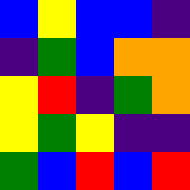[["blue", "yellow", "blue", "blue", "indigo"], ["indigo", "green", "blue", "orange", "orange"], ["yellow", "red", "indigo", "green", "orange"], ["yellow", "green", "yellow", "indigo", "indigo"], ["green", "blue", "red", "blue", "red"]]